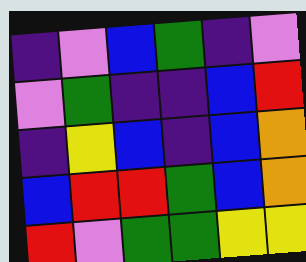[["indigo", "violet", "blue", "green", "indigo", "violet"], ["violet", "green", "indigo", "indigo", "blue", "red"], ["indigo", "yellow", "blue", "indigo", "blue", "orange"], ["blue", "red", "red", "green", "blue", "orange"], ["red", "violet", "green", "green", "yellow", "yellow"]]